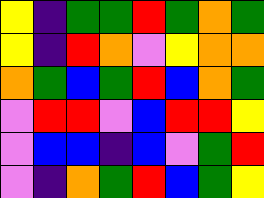[["yellow", "indigo", "green", "green", "red", "green", "orange", "green"], ["yellow", "indigo", "red", "orange", "violet", "yellow", "orange", "orange"], ["orange", "green", "blue", "green", "red", "blue", "orange", "green"], ["violet", "red", "red", "violet", "blue", "red", "red", "yellow"], ["violet", "blue", "blue", "indigo", "blue", "violet", "green", "red"], ["violet", "indigo", "orange", "green", "red", "blue", "green", "yellow"]]